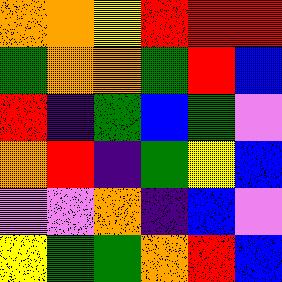[["orange", "orange", "yellow", "red", "red", "red"], ["green", "orange", "orange", "green", "red", "blue"], ["red", "indigo", "green", "blue", "green", "violet"], ["orange", "red", "indigo", "green", "yellow", "blue"], ["violet", "violet", "orange", "indigo", "blue", "violet"], ["yellow", "green", "green", "orange", "red", "blue"]]